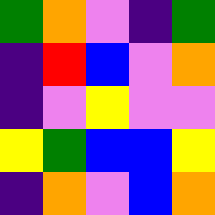[["green", "orange", "violet", "indigo", "green"], ["indigo", "red", "blue", "violet", "orange"], ["indigo", "violet", "yellow", "violet", "violet"], ["yellow", "green", "blue", "blue", "yellow"], ["indigo", "orange", "violet", "blue", "orange"]]